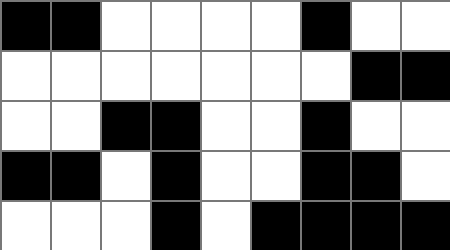[["black", "black", "white", "white", "white", "white", "black", "white", "white"], ["white", "white", "white", "white", "white", "white", "white", "black", "black"], ["white", "white", "black", "black", "white", "white", "black", "white", "white"], ["black", "black", "white", "black", "white", "white", "black", "black", "white"], ["white", "white", "white", "black", "white", "black", "black", "black", "black"]]